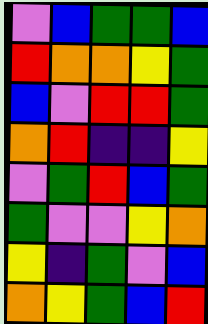[["violet", "blue", "green", "green", "blue"], ["red", "orange", "orange", "yellow", "green"], ["blue", "violet", "red", "red", "green"], ["orange", "red", "indigo", "indigo", "yellow"], ["violet", "green", "red", "blue", "green"], ["green", "violet", "violet", "yellow", "orange"], ["yellow", "indigo", "green", "violet", "blue"], ["orange", "yellow", "green", "blue", "red"]]